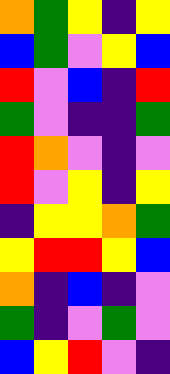[["orange", "green", "yellow", "indigo", "yellow"], ["blue", "green", "violet", "yellow", "blue"], ["red", "violet", "blue", "indigo", "red"], ["green", "violet", "indigo", "indigo", "green"], ["red", "orange", "violet", "indigo", "violet"], ["red", "violet", "yellow", "indigo", "yellow"], ["indigo", "yellow", "yellow", "orange", "green"], ["yellow", "red", "red", "yellow", "blue"], ["orange", "indigo", "blue", "indigo", "violet"], ["green", "indigo", "violet", "green", "violet"], ["blue", "yellow", "red", "violet", "indigo"]]